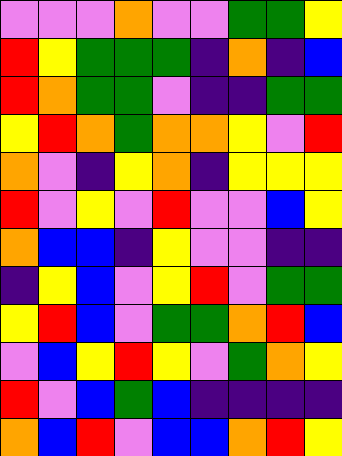[["violet", "violet", "violet", "orange", "violet", "violet", "green", "green", "yellow"], ["red", "yellow", "green", "green", "green", "indigo", "orange", "indigo", "blue"], ["red", "orange", "green", "green", "violet", "indigo", "indigo", "green", "green"], ["yellow", "red", "orange", "green", "orange", "orange", "yellow", "violet", "red"], ["orange", "violet", "indigo", "yellow", "orange", "indigo", "yellow", "yellow", "yellow"], ["red", "violet", "yellow", "violet", "red", "violet", "violet", "blue", "yellow"], ["orange", "blue", "blue", "indigo", "yellow", "violet", "violet", "indigo", "indigo"], ["indigo", "yellow", "blue", "violet", "yellow", "red", "violet", "green", "green"], ["yellow", "red", "blue", "violet", "green", "green", "orange", "red", "blue"], ["violet", "blue", "yellow", "red", "yellow", "violet", "green", "orange", "yellow"], ["red", "violet", "blue", "green", "blue", "indigo", "indigo", "indigo", "indigo"], ["orange", "blue", "red", "violet", "blue", "blue", "orange", "red", "yellow"]]